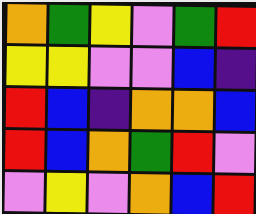[["orange", "green", "yellow", "violet", "green", "red"], ["yellow", "yellow", "violet", "violet", "blue", "indigo"], ["red", "blue", "indigo", "orange", "orange", "blue"], ["red", "blue", "orange", "green", "red", "violet"], ["violet", "yellow", "violet", "orange", "blue", "red"]]